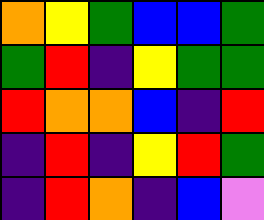[["orange", "yellow", "green", "blue", "blue", "green"], ["green", "red", "indigo", "yellow", "green", "green"], ["red", "orange", "orange", "blue", "indigo", "red"], ["indigo", "red", "indigo", "yellow", "red", "green"], ["indigo", "red", "orange", "indigo", "blue", "violet"]]